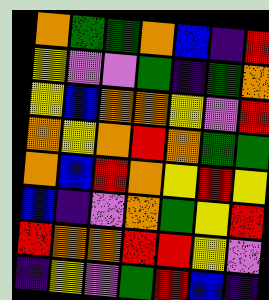[["orange", "green", "green", "orange", "blue", "indigo", "red"], ["yellow", "violet", "violet", "green", "indigo", "green", "orange"], ["yellow", "blue", "orange", "orange", "yellow", "violet", "red"], ["orange", "yellow", "orange", "red", "orange", "green", "green"], ["orange", "blue", "red", "orange", "yellow", "red", "yellow"], ["blue", "indigo", "violet", "orange", "green", "yellow", "red"], ["red", "orange", "orange", "red", "red", "yellow", "violet"], ["indigo", "yellow", "violet", "green", "red", "blue", "indigo"]]